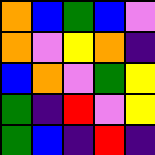[["orange", "blue", "green", "blue", "violet"], ["orange", "violet", "yellow", "orange", "indigo"], ["blue", "orange", "violet", "green", "yellow"], ["green", "indigo", "red", "violet", "yellow"], ["green", "blue", "indigo", "red", "indigo"]]